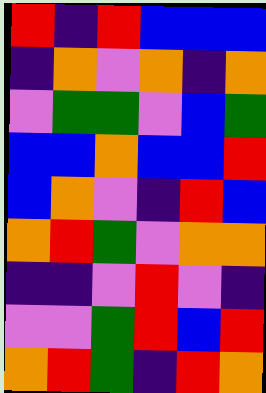[["red", "indigo", "red", "blue", "blue", "blue"], ["indigo", "orange", "violet", "orange", "indigo", "orange"], ["violet", "green", "green", "violet", "blue", "green"], ["blue", "blue", "orange", "blue", "blue", "red"], ["blue", "orange", "violet", "indigo", "red", "blue"], ["orange", "red", "green", "violet", "orange", "orange"], ["indigo", "indigo", "violet", "red", "violet", "indigo"], ["violet", "violet", "green", "red", "blue", "red"], ["orange", "red", "green", "indigo", "red", "orange"]]